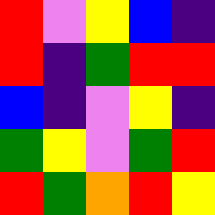[["red", "violet", "yellow", "blue", "indigo"], ["red", "indigo", "green", "red", "red"], ["blue", "indigo", "violet", "yellow", "indigo"], ["green", "yellow", "violet", "green", "red"], ["red", "green", "orange", "red", "yellow"]]